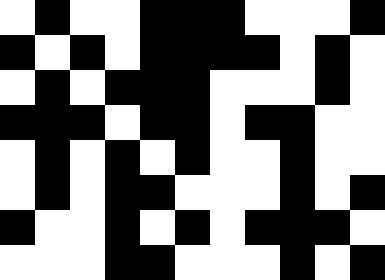[["white", "black", "white", "white", "black", "black", "black", "white", "white", "white", "black"], ["black", "white", "black", "white", "black", "black", "black", "black", "white", "black", "white"], ["white", "black", "white", "black", "black", "black", "white", "white", "white", "black", "white"], ["black", "black", "black", "white", "black", "black", "white", "black", "black", "white", "white"], ["white", "black", "white", "black", "white", "black", "white", "white", "black", "white", "white"], ["white", "black", "white", "black", "black", "white", "white", "white", "black", "white", "black"], ["black", "white", "white", "black", "white", "black", "white", "black", "black", "black", "white"], ["white", "white", "white", "black", "black", "white", "white", "white", "black", "white", "black"]]